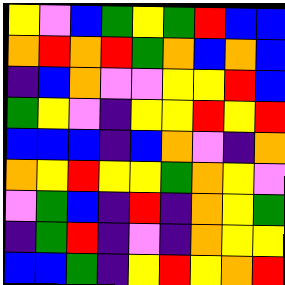[["yellow", "violet", "blue", "green", "yellow", "green", "red", "blue", "blue"], ["orange", "red", "orange", "red", "green", "orange", "blue", "orange", "blue"], ["indigo", "blue", "orange", "violet", "violet", "yellow", "yellow", "red", "blue"], ["green", "yellow", "violet", "indigo", "yellow", "yellow", "red", "yellow", "red"], ["blue", "blue", "blue", "indigo", "blue", "orange", "violet", "indigo", "orange"], ["orange", "yellow", "red", "yellow", "yellow", "green", "orange", "yellow", "violet"], ["violet", "green", "blue", "indigo", "red", "indigo", "orange", "yellow", "green"], ["indigo", "green", "red", "indigo", "violet", "indigo", "orange", "yellow", "yellow"], ["blue", "blue", "green", "indigo", "yellow", "red", "yellow", "orange", "red"]]